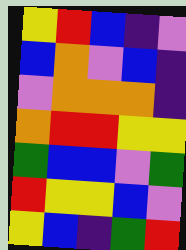[["yellow", "red", "blue", "indigo", "violet"], ["blue", "orange", "violet", "blue", "indigo"], ["violet", "orange", "orange", "orange", "indigo"], ["orange", "red", "red", "yellow", "yellow"], ["green", "blue", "blue", "violet", "green"], ["red", "yellow", "yellow", "blue", "violet"], ["yellow", "blue", "indigo", "green", "red"]]